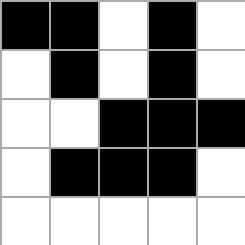[["black", "black", "white", "black", "white"], ["white", "black", "white", "black", "white"], ["white", "white", "black", "black", "black"], ["white", "black", "black", "black", "white"], ["white", "white", "white", "white", "white"]]